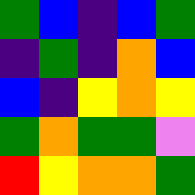[["green", "blue", "indigo", "blue", "green"], ["indigo", "green", "indigo", "orange", "blue"], ["blue", "indigo", "yellow", "orange", "yellow"], ["green", "orange", "green", "green", "violet"], ["red", "yellow", "orange", "orange", "green"]]